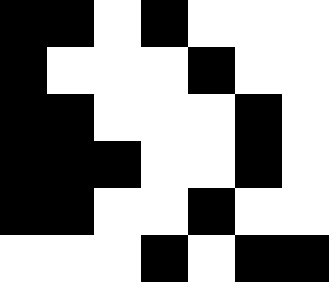[["black", "black", "white", "black", "white", "white", "white"], ["black", "white", "white", "white", "black", "white", "white"], ["black", "black", "white", "white", "white", "black", "white"], ["black", "black", "black", "white", "white", "black", "white"], ["black", "black", "white", "white", "black", "white", "white"], ["white", "white", "white", "black", "white", "black", "black"]]